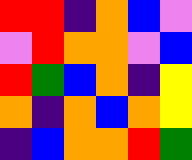[["red", "red", "indigo", "orange", "blue", "violet"], ["violet", "red", "orange", "orange", "violet", "blue"], ["red", "green", "blue", "orange", "indigo", "yellow"], ["orange", "indigo", "orange", "blue", "orange", "yellow"], ["indigo", "blue", "orange", "orange", "red", "green"]]